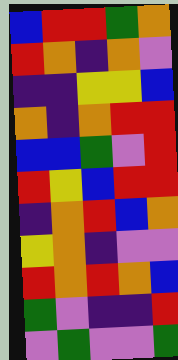[["blue", "red", "red", "green", "orange"], ["red", "orange", "indigo", "orange", "violet"], ["indigo", "indigo", "yellow", "yellow", "blue"], ["orange", "indigo", "orange", "red", "red"], ["blue", "blue", "green", "violet", "red"], ["red", "yellow", "blue", "red", "red"], ["indigo", "orange", "red", "blue", "orange"], ["yellow", "orange", "indigo", "violet", "violet"], ["red", "orange", "red", "orange", "blue"], ["green", "violet", "indigo", "indigo", "red"], ["violet", "green", "violet", "violet", "green"]]